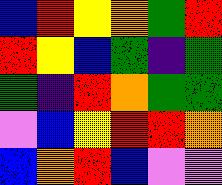[["blue", "red", "yellow", "orange", "green", "red"], ["red", "yellow", "blue", "green", "indigo", "green"], ["green", "indigo", "red", "orange", "green", "green"], ["violet", "blue", "yellow", "red", "red", "orange"], ["blue", "orange", "red", "blue", "violet", "violet"]]